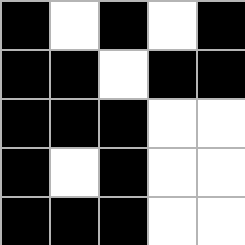[["black", "white", "black", "white", "black"], ["black", "black", "white", "black", "black"], ["black", "black", "black", "white", "white"], ["black", "white", "black", "white", "white"], ["black", "black", "black", "white", "white"]]